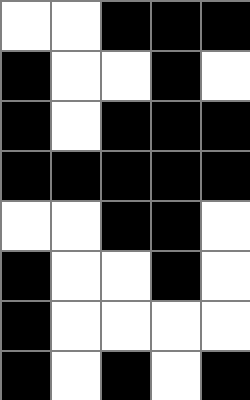[["white", "white", "black", "black", "black"], ["black", "white", "white", "black", "white"], ["black", "white", "black", "black", "black"], ["black", "black", "black", "black", "black"], ["white", "white", "black", "black", "white"], ["black", "white", "white", "black", "white"], ["black", "white", "white", "white", "white"], ["black", "white", "black", "white", "black"]]